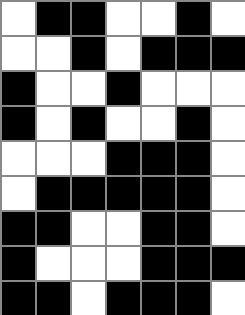[["white", "black", "black", "white", "white", "black", "white"], ["white", "white", "black", "white", "black", "black", "black"], ["black", "white", "white", "black", "white", "white", "white"], ["black", "white", "black", "white", "white", "black", "white"], ["white", "white", "white", "black", "black", "black", "white"], ["white", "black", "black", "black", "black", "black", "white"], ["black", "black", "white", "white", "black", "black", "white"], ["black", "white", "white", "white", "black", "black", "black"], ["black", "black", "white", "black", "black", "black", "white"]]